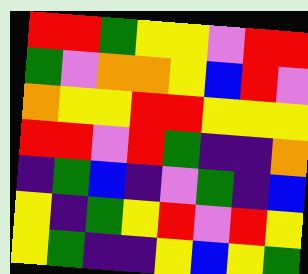[["red", "red", "green", "yellow", "yellow", "violet", "red", "red"], ["green", "violet", "orange", "orange", "yellow", "blue", "red", "violet"], ["orange", "yellow", "yellow", "red", "red", "yellow", "yellow", "yellow"], ["red", "red", "violet", "red", "green", "indigo", "indigo", "orange"], ["indigo", "green", "blue", "indigo", "violet", "green", "indigo", "blue"], ["yellow", "indigo", "green", "yellow", "red", "violet", "red", "yellow"], ["yellow", "green", "indigo", "indigo", "yellow", "blue", "yellow", "green"]]